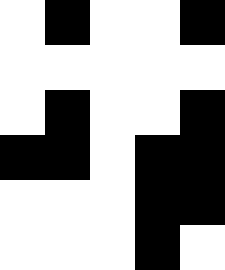[["white", "black", "white", "white", "black"], ["white", "white", "white", "white", "white"], ["white", "black", "white", "white", "black"], ["black", "black", "white", "black", "black"], ["white", "white", "white", "black", "black"], ["white", "white", "white", "black", "white"]]